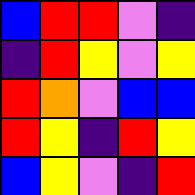[["blue", "red", "red", "violet", "indigo"], ["indigo", "red", "yellow", "violet", "yellow"], ["red", "orange", "violet", "blue", "blue"], ["red", "yellow", "indigo", "red", "yellow"], ["blue", "yellow", "violet", "indigo", "red"]]